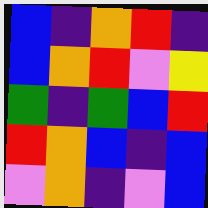[["blue", "indigo", "orange", "red", "indigo"], ["blue", "orange", "red", "violet", "yellow"], ["green", "indigo", "green", "blue", "red"], ["red", "orange", "blue", "indigo", "blue"], ["violet", "orange", "indigo", "violet", "blue"]]